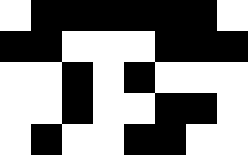[["white", "black", "black", "black", "black", "black", "black", "white"], ["black", "black", "white", "white", "white", "black", "black", "black"], ["white", "white", "black", "white", "black", "white", "white", "white"], ["white", "white", "black", "white", "white", "black", "black", "white"], ["white", "black", "white", "white", "black", "black", "white", "white"]]